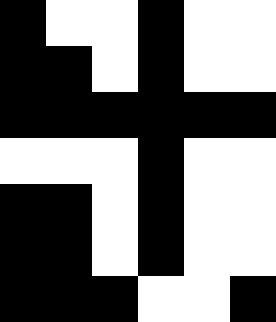[["black", "white", "white", "black", "white", "white"], ["black", "black", "white", "black", "white", "white"], ["black", "black", "black", "black", "black", "black"], ["white", "white", "white", "black", "white", "white"], ["black", "black", "white", "black", "white", "white"], ["black", "black", "white", "black", "white", "white"], ["black", "black", "black", "white", "white", "black"]]